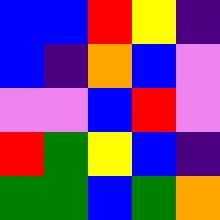[["blue", "blue", "red", "yellow", "indigo"], ["blue", "indigo", "orange", "blue", "violet"], ["violet", "violet", "blue", "red", "violet"], ["red", "green", "yellow", "blue", "indigo"], ["green", "green", "blue", "green", "orange"]]